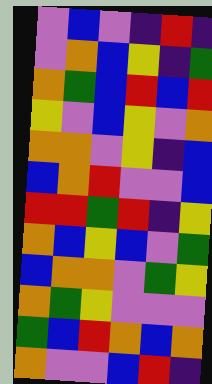[["violet", "blue", "violet", "indigo", "red", "indigo"], ["violet", "orange", "blue", "yellow", "indigo", "green"], ["orange", "green", "blue", "red", "blue", "red"], ["yellow", "violet", "blue", "yellow", "violet", "orange"], ["orange", "orange", "violet", "yellow", "indigo", "blue"], ["blue", "orange", "red", "violet", "violet", "blue"], ["red", "red", "green", "red", "indigo", "yellow"], ["orange", "blue", "yellow", "blue", "violet", "green"], ["blue", "orange", "orange", "violet", "green", "yellow"], ["orange", "green", "yellow", "violet", "violet", "violet"], ["green", "blue", "red", "orange", "blue", "orange"], ["orange", "violet", "violet", "blue", "red", "indigo"]]